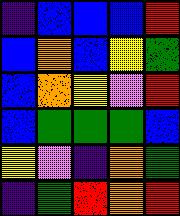[["indigo", "blue", "blue", "blue", "red"], ["blue", "orange", "blue", "yellow", "green"], ["blue", "orange", "yellow", "violet", "red"], ["blue", "green", "green", "green", "blue"], ["yellow", "violet", "indigo", "orange", "green"], ["indigo", "green", "red", "orange", "red"]]